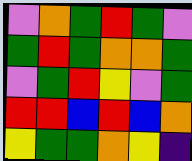[["violet", "orange", "green", "red", "green", "violet"], ["green", "red", "green", "orange", "orange", "green"], ["violet", "green", "red", "yellow", "violet", "green"], ["red", "red", "blue", "red", "blue", "orange"], ["yellow", "green", "green", "orange", "yellow", "indigo"]]